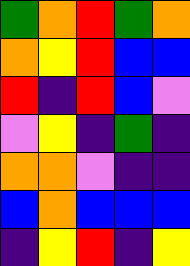[["green", "orange", "red", "green", "orange"], ["orange", "yellow", "red", "blue", "blue"], ["red", "indigo", "red", "blue", "violet"], ["violet", "yellow", "indigo", "green", "indigo"], ["orange", "orange", "violet", "indigo", "indigo"], ["blue", "orange", "blue", "blue", "blue"], ["indigo", "yellow", "red", "indigo", "yellow"]]